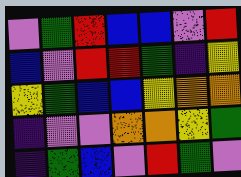[["violet", "green", "red", "blue", "blue", "violet", "red"], ["blue", "violet", "red", "red", "green", "indigo", "yellow"], ["yellow", "green", "blue", "blue", "yellow", "orange", "orange"], ["indigo", "violet", "violet", "orange", "orange", "yellow", "green"], ["indigo", "green", "blue", "violet", "red", "green", "violet"]]